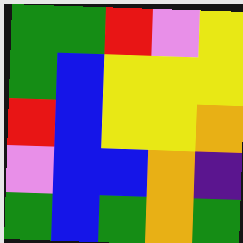[["green", "green", "red", "violet", "yellow"], ["green", "blue", "yellow", "yellow", "yellow"], ["red", "blue", "yellow", "yellow", "orange"], ["violet", "blue", "blue", "orange", "indigo"], ["green", "blue", "green", "orange", "green"]]